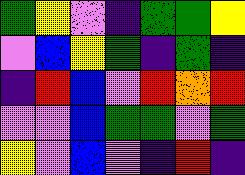[["green", "yellow", "violet", "indigo", "green", "green", "yellow"], ["violet", "blue", "yellow", "green", "indigo", "green", "indigo"], ["indigo", "red", "blue", "violet", "red", "orange", "red"], ["violet", "violet", "blue", "green", "green", "violet", "green"], ["yellow", "violet", "blue", "violet", "indigo", "red", "indigo"]]